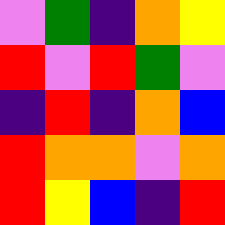[["violet", "green", "indigo", "orange", "yellow"], ["red", "violet", "red", "green", "violet"], ["indigo", "red", "indigo", "orange", "blue"], ["red", "orange", "orange", "violet", "orange"], ["red", "yellow", "blue", "indigo", "red"]]